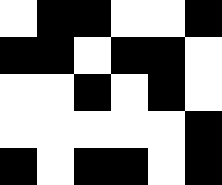[["white", "black", "black", "white", "white", "black"], ["black", "black", "white", "black", "black", "white"], ["white", "white", "black", "white", "black", "white"], ["white", "white", "white", "white", "white", "black"], ["black", "white", "black", "black", "white", "black"]]